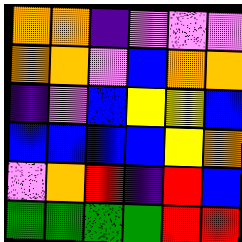[["orange", "orange", "indigo", "violet", "violet", "violet"], ["orange", "orange", "violet", "blue", "orange", "orange"], ["indigo", "violet", "blue", "yellow", "yellow", "blue"], ["blue", "blue", "blue", "blue", "yellow", "orange"], ["violet", "orange", "red", "indigo", "red", "blue"], ["green", "green", "green", "green", "red", "red"]]